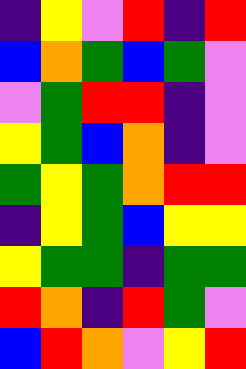[["indigo", "yellow", "violet", "red", "indigo", "red"], ["blue", "orange", "green", "blue", "green", "violet"], ["violet", "green", "red", "red", "indigo", "violet"], ["yellow", "green", "blue", "orange", "indigo", "violet"], ["green", "yellow", "green", "orange", "red", "red"], ["indigo", "yellow", "green", "blue", "yellow", "yellow"], ["yellow", "green", "green", "indigo", "green", "green"], ["red", "orange", "indigo", "red", "green", "violet"], ["blue", "red", "orange", "violet", "yellow", "red"]]